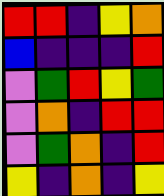[["red", "red", "indigo", "yellow", "orange"], ["blue", "indigo", "indigo", "indigo", "red"], ["violet", "green", "red", "yellow", "green"], ["violet", "orange", "indigo", "red", "red"], ["violet", "green", "orange", "indigo", "red"], ["yellow", "indigo", "orange", "indigo", "yellow"]]